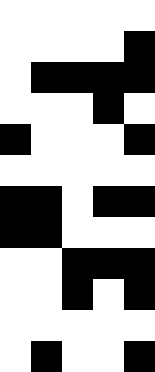[["white", "white", "white", "white", "white"], ["white", "white", "white", "white", "black"], ["white", "black", "black", "black", "black"], ["white", "white", "white", "black", "white"], ["black", "white", "white", "white", "black"], ["white", "white", "white", "white", "white"], ["black", "black", "white", "black", "black"], ["black", "black", "white", "white", "white"], ["white", "white", "black", "black", "black"], ["white", "white", "black", "white", "black"], ["white", "white", "white", "white", "white"], ["white", "black", "white", "white", "black"]]